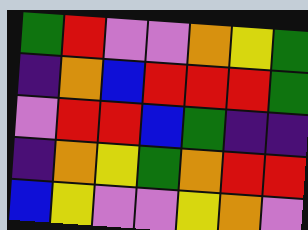[["green", "red", "violet", "violet", "orange", "yellow", "green"], ["indigo", "orange", "blue", "red", "red", "red", "green"], ["violet", "red", "red", "blue", "green", "indigo", "indigo"], ["indigo", "orange", "yellow", "green", "orange", "red", "red"], ["blue", "yellow", "violet", "violet", "yellow", "orange", "violet"]]